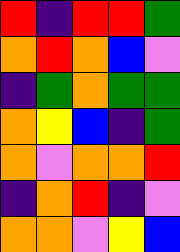[["red", "indigo", "red", "red", "green"], ["orange", "red", "orange", "blue", "violet"], ["indigo", "green", "orange", "green", "green"], ["orange", "yellow", "blue", "indigo", "green"], ["orange", "violet", "orange", "orange", "red"], ["indigo", "orange", "red", "indigo", "violet"], ["orange", "orange", "violet", "yellow", "blue"]]